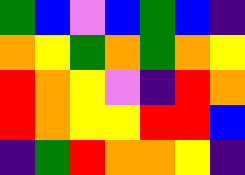[["green", "blue", "violet", "blue", "green", "blue", "indigo"], ["orange", "yellow", "green", "orange", "green", "orange", "yellow"], ["red", "orange", "yellow", "violet", "indigo", "red", "orange"], ["red", "orange", "yellow", "yellow", "red", "red", "blue"], ["indigo", "green", "red", "orange", "orange", "yellow", "indigo"]]